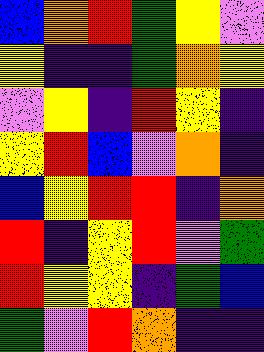[["blue", "orange", "red", "green", "yellow", "violet"], ["yellow", "indigo", "indigo", "green", "orange", "yellow"], ["violet", "yellow", "indigo", "red", "yellow", "indigo"], ["yellow", "red", "blue", "violet", "orange", "indigo"], ["blue", "yellow", "red", "red", "indigo", "orange"], ["red", "indigo", "yellow", "red", "violet", "green"], ["red", "yellow", "yellow", "indigo", "green", "blue"], ["green", "violet", "red", "orange", "indigo", "indigo"]]